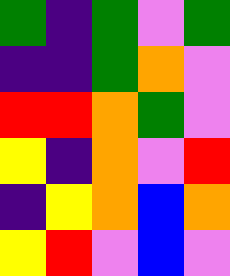[["green", "indigo", "green", "violet", "green"], ["indigo", "indigo", "green", "orange", "violet"], ["red", "red", "orange", "green", "violet"], ["yellow", "indigo", "orange", "violet", "red"], ["indigo", "yellow", "orange", "blue", "orange"], ["yellow", "red", "violet", "blue", "violet"]]